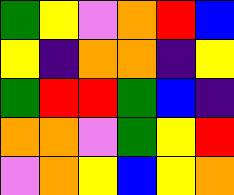[["green", "yellow", "violet", "orange", "red", "blue"], ["yellow", "indigo", "orange", "orange", "indigo", "yellow"], ["green", "red", "red", "green", "blue", "indigo"], ["orange", "orange", "violet", "green", "yellow", "red"], ["violet", "orange", "yellow", "blue", "yellow", "orange"]]